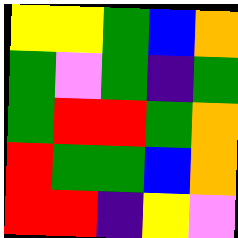[["yellow", "yellow", "green", "blue", "orange"], ["green", "violet", "green", "indigo", "green"], ["green", "red", "red", "green", "orange"], ["red", "green", "green", "blue", "orange"], ["red", "red", "indigo", "yellow", "violet"]]